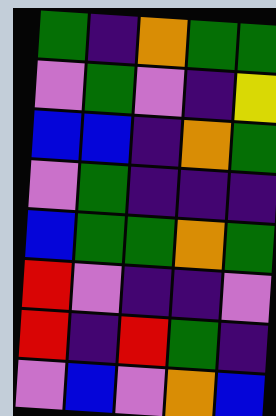[["green", "indigo", "orange", "green", "green"], ["violet", "green", "violet", "indigo", "yellow"], ["blue", "blue", "indigo", "orange", "green"], ["violet", "green", "indigo", "indigo", "indigo"], ["blue", "green", "green", "orange", "green"], ["red", "violet", "indigo", "indigo", "violet"], ["red", "indigo", "red", "green", "indigo"], ["violet", "blue", "violet", "orange", "blue"]]